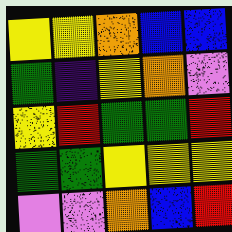[["yellow", "yellow", "orange", "blue", "blue"], ["green", "indigo", "yellow", "orange", "violet"], ["yellow", "red", "green", "green", "red"], ["green", "green", "yellow", "yellow", "yellow"], ["violet", "violet", "orange", "blue", "red"]]